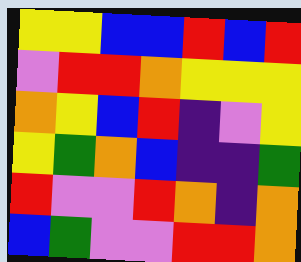[["yellow", "yellow", "blue", "blue", "red", "blue", "red"], ["violet", "red", "red", "orange", "yellow", "yellow", "yellow"], ["orange", "yellow", "blue", "red", "indigo", "violet", "yellow"], ["yellow", "green", "orange", "blue", "indigo", "indigo", "green"], ["red", "violet", "violet", "red", "orange", "indigo", "orange"], ["blue", "green", "violet", "violet", "red", "red", "orange"]]